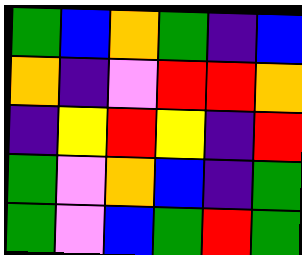[["green", "blue", "orange", "green", "indigo", "blue"], ["orange", "indigo", "violet", "red", "red", "orange"], ["indigo", "yellow", "red", "yellow", "indigo", "red"], ["green", "violet", "orange", "blue", "indigo", "green"], ["green", "violet", "blue", "green", "red", "green"]]